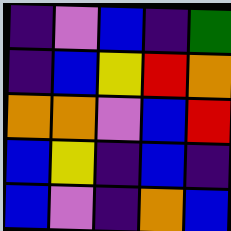[["indigo", "violet", "blue", "indigo", "green"], ["indigo", "blue", "yellow", "red", "orange"], ["orange", "orange", "violet", "blue", "red"], ["blue", "yellow", "indigo", "blue", "indigo"], ["blue", "violet", "indigo", "orange", "blue"]]